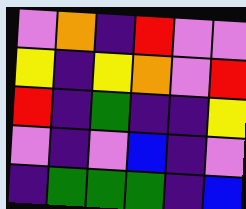[["violet", "orange", "indigo", "red", "violet", "violet"], ["yellow", "indigo", "yellow", "orange", "violet", "red"], ["red", "indigo", "green", "indigo", "indigo", "yellow"], ["violet", "indigo", "violet", "blue", "indigo", "violet"], ["indigo", "green", "green", "green", "indigo", "blue"]]